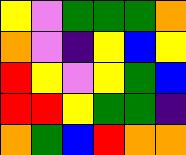[["yellow", "violet", "green", "green", "green", "orange"], ["orange", "violet", "indigo", "yellow", "blue", "yellow"], ["red", "yellow", "violet", "yellow", "green", "blue"], ["red", "red", "yellow", "green", "green", "indigo"], ["orange", "green", "blue", "red", "orange", "orange"]]